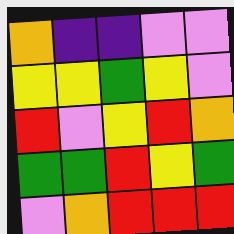[["orange", "indigo", "indigo", "violet", "violet"], ["yellow", "yellow", "green", "yellow", "violet"], ["red", "violet", "yellow", "red", "orange"], ["green", "green", "red", "yellow", "green"], ["violet", "orange", "red", "red", "red"]]